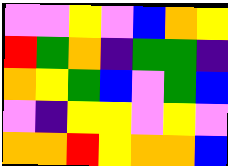[["violet", "violet", "yellow", "violet", "blue", "orange", "yellow"], ["red", "green", "orange", "indigo", "green", "green", "indigo"], ["orange", "yellow", "green", "blue", "violet", "green", "blue"], ["violet", "indigo", "yellow", "yellow", "violet", "yellow", "violet"], ["orange", "orange", "red", "yellow", "orange", "orange", "blue"]]